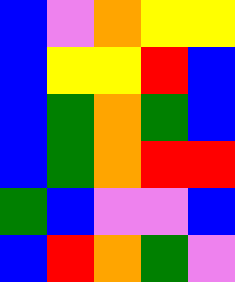[["blue", "violet", "orange", "yellow", "yellow"], ["blue", "yellow", "yellow", "red", "blue"], ["blue", "green", "orange", "green", "blue"], ["blue", "green", "orange", "red", "red"], ["green", "blue", "violet", "violet", "blue"], ["blue", "red", "orange", "green", "violet"]]